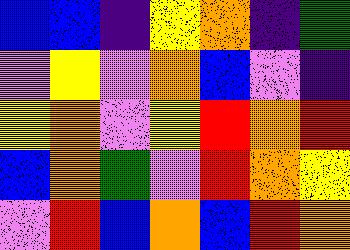[["blue", "blue", "indigo", "yellow", "orange", "indigo", "green"], ["violet", "yellow", "violet", "orange", "blue", "violet", "indigo"], ["yellow", "orange", "violet", "yellow", "red", "orange", "red"], ["blue", "orange", "green", "violet", "red", "orange", "yellow"], ["violet", "red", "blue", "orange", "blue", "red", "orange"]]